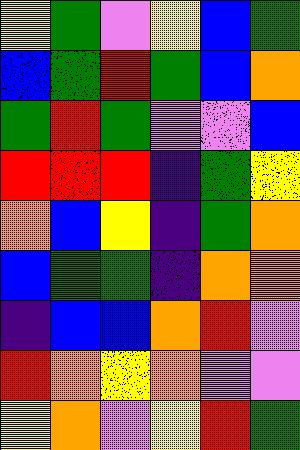[["yellow", "green", "violet", "yellow", "blue", "green"], ["blue", "green", "red", "green", "blue", "orange"], ["green", "red", "green", "violet", "violet", "blue"], ["red", "red", "red", "indigo", "green", "yellow"], ["orange", "blue", "yellow", "indigo", "green", "orange"], ["blue", "green", "green", "indigo", "orange", "orange"], ["indigo", "blue", "blue", "orange", "red", "violet"], ["red", "orange", "yellow", "orange", "violet", "violet"], ["yellow", "orange", "violet", "yellow", "red", "green"]]